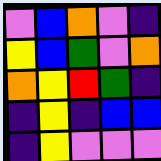[["violet", "blue", "orange", "violet", "indigo"], ["yellow", "blue", "green", "violet", "orange"], ["orange", "yellow", "red", "green", "indigo"], ["indigo", "yellow", "indigo", "blue", "blue"], ["indigo", "yellow", "violet", "violet", "violet"]]